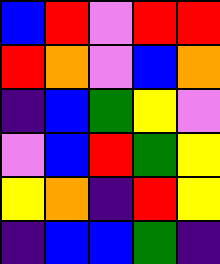[["blue", "red", "violet", "red", "red"], ["red", "orange", "violet", "blue", "orange"], ["indigo", "blue", "green", "yellow", "violet"], ["violet", "blue", "red", "green", "yellow"], ["yellow", "orange", "indigo", "red", "yellow"], ["indigo", "blue", "blue", "green", "indigo"]]